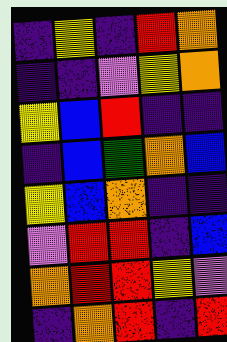[["indigo", "yellow", "indigo", "red", "orange"], ["indigo", "indigo", "violet", "yellow", "orange"], ["yellow", "blue", "red", "indigo", "indigo"], ["indigo", "blue", "green", "orange", "blue"], ["yellow", "blue", "orange", "indigo", "indigo"], ["violet", "red", "red", "indigo", "blue"], ["orange", "red", "red", "yellow", "violet"], ["indigo", "orange", "red", "indigo", "red"]]